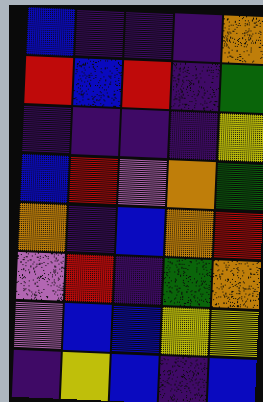[["blue", "indigo", "indigo", "indigo", "orange"], ["red", "blue", "red", "indigo", "green"], ["indigo", "indigo", "indigo", "indigo", "yellow"], ["blue", "red", "violet", "orange", "green"], ["orange", "indigo", "blue", "orange", "red"], ["violet", "red", "indigo", "green", "orange"], ["violet", "blue", "blue", "yellow", "yellow"], ["indigo", "yellow", "blue", "indigo", "blue"]]